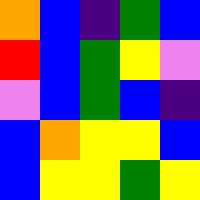[["orange", "blue", "indigo", "green", "blue"], ["red", "blue", "green", "yellow", "violet"], ["violet", "blue", "green", "blue", "indigo"], ["blue", "orange", "yellow", "yellow", "blue"], ["blue", "yellow", "yellow", "green", "yellow"]]